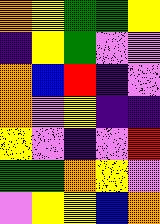[["orange", "yellow", "green", "green", "yellow"], ["indigo", "yellow", "green", "violet", "violet"], ["orange", "blue", "red", "indigo", "violet"], ["orange", "violet", "yellow", "indigo", "indigo"], ["yellow", "violet", "indigo", "violet", "red"], ["green", "green", "orange", "yellow", "violet"], ["violet", "yellow", "yellow", "blue", "orange"]]